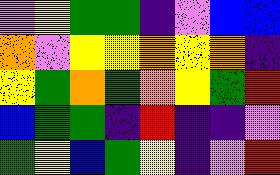[["violet", "yellow", "green", "green", "indigo", "violet", "blue", "blue"], ["orange", "violet", "yellow", "yellow", "orange", "yellow", "orange", "indigo"], ["yellow", "green", "orange", "green", "orange", "yellow", "green", "red"], ["blue", "green", "green", "indigo", "red", "indigo", "indigo", "violet"], ["green", "yellow", "blue", "green", "yellow", "indigo", "violet", "red"]]